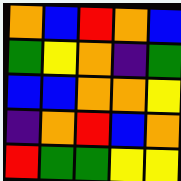[["orange", "blue", "red", "orange", "blue"], ["green", "yellow", "orange", "indigo", "green"], ["blue", "blue", "orange", "orange", "yellow"], ["indigo", "orange", "red", "blue", "orange"], ["red", "green", "green", "yellow", "yellow"]]